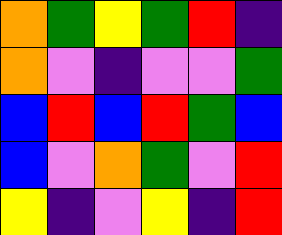[["orange", "green", "yellow", "green", "red", "indigo"], ["orange", "violet", "indigo", "violet", "violet", "green"], ["blue", "red", "blue", "red", "green", "blue"], ["blue", "violet", "orange", "green", "violet", "red"], ["yellow", "indigo", "violet", "yellow", "indigo", "red"]]